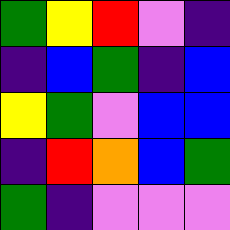[["green", "yellow", "red", "violet", "indigo"], ["indigo", "blue", "green", "indigo", "blue"], ["yellow", "green", "violet", "blue", "blue"], ["indigo", "red", "orange", "blue", "green"], ["green", "indigo", "violet", "violet", "violet"]]